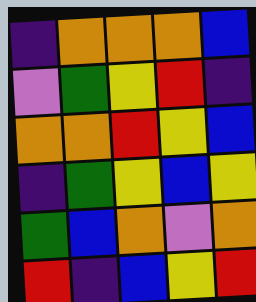[["indigo", "orange", "orange", "orange", "blue"], ["violet", "green", "yellow", "red", "indigo"], ["orange", "orange", "red", "yellow", "blue"], ["indigo", "green", "yellow", "blue", "yellow"], ["green", "blue", "orange", "violet", "orange"], ["red", "indigo", "blue", "yellow", "red"]]